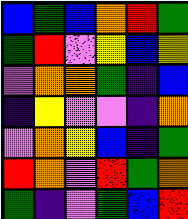[["blue", "green", "blue", "orange", "red", "green"], ["green", "red", "violet", "yellow", "blue", "yellow"], ["violet", "orange", "orange", "green", "indigo", "blue"], ["indigo", "yellow", "violet", "violet", "indigo", "orange"], ["violet", "orange", "yellow", "blue", "indigo", "green"], ["red", "orange", "violet", "red", "green", "orange"], ["green", "indigo", "violet", "green", "blue", "red"]]